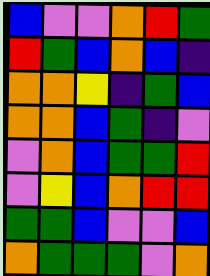[["blue", "violet", "violet", "orange", "red", "green"], ["red", "green", "blue", "orange", "blue", "indigo"], ["orange", "orange", "yellow", "indigo", "green", "blue"], ["orange", "orange", "blue", "green", "indigo", "violet"], ["violet", "orange", "blue", "green", "green", "red"], ["violet", "yellow", "blue", "orange", "red", "red"], ["green", "green", "blue", "violet", "violet", "blue"], ["orange", "green", "green", "green", "violet", "orange"]]